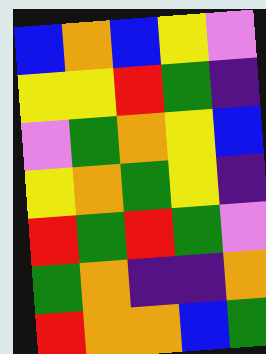[["blue", "orange", "blue", "yellow", "violet"], ["yellow", "yellow", "red", "green", "indigo"], ["violet", "green", "orange", "yellow", "blue"], ["yellow", "orange", "green", "yellow", "indigo"], ["red", "green", "red", "green", "violet"], ["green", "orange", "indigo", "indigo", "orange"], ["red", "orange", "orange", "blue", "green"]]